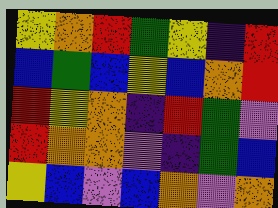[["yellow", "orange", "red", "green", "yellow", "indigo", "red"], ["blue", "green", "blue", "yellow", "blue", "orange", "red"], ["red", "yellow", "orange", "indigo", "red", "green", "violet"], ["red", "orange", "orange", "violet", "indigo", "green", "blue"], ["yellow", "blue", "violet", "blue", "orange", "violet", "orange"]]